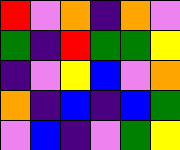[["red", "violet", "orange", "indigo", "orange", "violet"], ["green", "indigo", "red", "green", "green", "yellow"], ["indigo", "violet", "yellow", "blue", "violet", "orange"], ["orange", "indigo", "blue", "indigo", "blue", "green"], ["violet", "blue", "indigo", "violet", "green", "yellow"]]